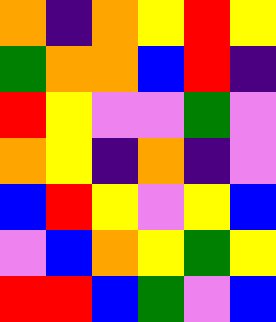[["orange", "indigo", "orange", "yellow", "red", "yellow"], ["green", "orange", "orange", "blue", "red", "indigo"], ["red", "yellow", "violet", "violet", "green", "violet"], ["orange", "yellow", "indigo", "orange", "indigo", "violet"], ["blue", "red", "yellow", "violet", "yellow", "blue"], ["violet", "blue", "orange", "yellow", "green", "yellow"], ["red", "red", "blue", "green", "violet", "blue"]]